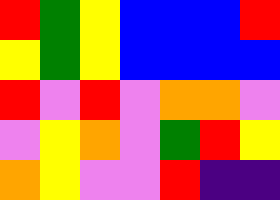[["red", "green", "yellow", "blue", "blue", "blue", "red"], ["yellow", "green", "yellow", "blue", "blue", "blue", "blue"], ["red", "violet", "red", "violet", "orange", "orange", "violet"], ["violet", "yellow", "orange", "violet", "green", "red", "yellow"], ["orange", "yellow", "violet", "violet", "red", "indigo", "indigo"]]